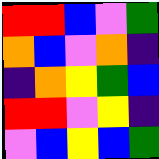[["red", "red", "blue", "violet", "green"], ["orange", "blue", "violet", "orange", "indigo"], ["indigo", "orange", "yellow", "green", "blue"], ["red", "red", "violet", "yellow", "indigo"], ["violet", "blue", "yellow", "blue", "green"]]